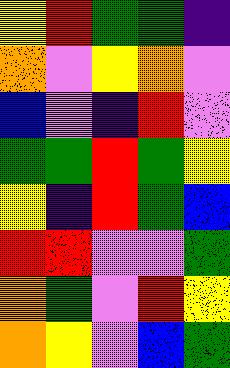[["yellow", "red", "green", "green", "indigo"], ["orange", "violet", "yellow", "orange", "violet"], ["blue", "violet", "indigo", "red", "violet"], ["green", "green", "red", "green", "yellow"], ["yellow", "indigo", "red", "green", "blue"], ["red", "red", "violet", "violet", "green"], ["orange", "green", "violet", "red", "yellow"], ["orange", "yellow", "violet", "blue", "green"]]